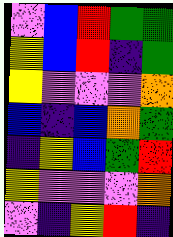[["violet", "blue", "red", "green", "green"], ["yellow", "blue", "red", "indigo", "green"], ["yellow", "violet", "violet", "violet", "orange"], ["blue", "indigo", "blue", "orange", "green"], ["indigo", "yellow", "blue", "green", "red"], ["yellow", "violet", "violet", "violet", "orange"], ["violet", "indigo", "yellow", "red", "indigo"]]